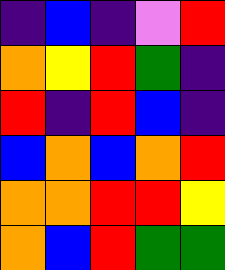[["indigo", "blue", "indigo", "violet", "red"], ["orange", "yellow", "red", "green", "indigo"], ["red", "indigo", "red", "blue", "indigo"], ["blue", "orange", "blue", "orange", "red"], ["orange", "orange", "red", "red", "yellow"], ["orange", "blue", "red", "green", "green"]]